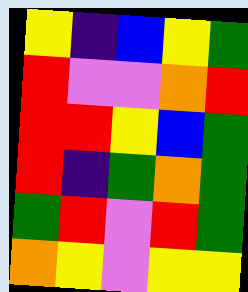[["yellow", "indigo", "blue", "yellow", "green"], ["red", "violet", "violet", "orange", "red"], ["red", "red", "yellow", "blue", "green"], ["red", "indigo", "green", "orange", "green"], ["green", "red", "violet", "red", "green"], ["orange", "yellow", "violet", "yellow", "yellow"]]